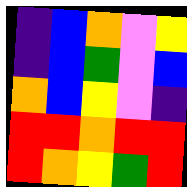[["indigo", "blue", "orange", "violet", "yellow"], ["indigo", "blue", "green", "violet", "blue"], ["orange", "blue", "yellow", "violet", "indigo"], ["red", "red", "orange", "red", "red"], ["red", "orange", "yellow", "green", "red"]]